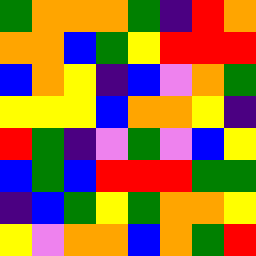[["green", "orange", "orange", "orange", "green", "indigo", "red", "orange"], ["orange", "orange", "blue", "green", "yellow", "red", "red", "red"], ["blue", "orange", "yellow", "indigo", "blue", "violet", "orange", "green"], ["yellow", "yellow", "yellow", "blue", "orange", "orange", "yellow", "indigo"], ["red", "green", "indigo", "violet", "green", "violet", "blue", "yellow"], ["blue", "green", "blue", "red", "red", "red", "green", "green"], ["indigo", "blue", "green", "yellow", "green", "orange", "orange", "yellow"], ["yellow", "violet", "orange", "orange", "blue", "orange", "green", "red"]]